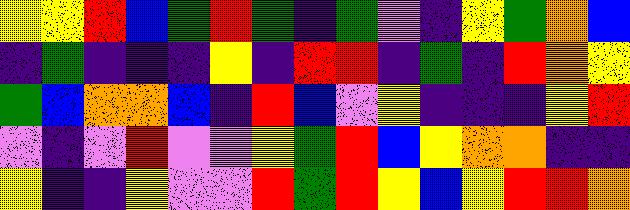[["yellow", "yellow", "red", "blue", "green", "red", "green", "indigo", "green", "violet", "indigo", "yellow", "green", "orange", "blue"], ["indigo", "green", "indigo", "indigo", "indigo", "yellow", "indigo", "red", "red", "indigo", "green", "indigo", "red", "orange", "yellow"], ["green", "blue", "orange", "orange", "blue", "indigo", "red", "blue", "violet", "yellow", "indigo", "indigo", "indigo", "yellow", "red"], ["violet", "indigo", "violet", "red", "violet", "violet", "yellow", "green", "red", "blue", "yellow", "orange", "orange", "indigo", "indigo"], ["yellow", "indigo", "indigo", "yellow", "violet", "violet", "red", "green", "red", "yellow", "blue", "yellow", "red", "red", "orange"]]